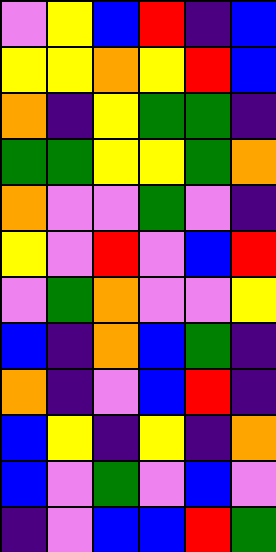[["violet", "yellow", "blue", "red", "indigo", "blue"], ["yellow", "yellow", "orange", "yellow", "red", "blue"], ["orange", "indigo", "yellow", "green", "green", "indigo"], ["green", "green", "yellow", "yellow", "green", "orange"], ["orange", "violet", "violet", "green", "violet", "indigo"], ["yellow", "violet", "red", "violet", "blue", "red"], ["violet", "green", "orange", "violet", "violet", "yellow"], ["blue", "indigo", "orange", "blue", "green", "indigo"], ["orange", "indigo", "violet", "blue", "red", "indigo"], ["blue", "yellow", "indigo", "yellow", "indigo", "orange"], ["blue", "violet", "green", "violet", "blue", "violet"], ["indigo", "violet", "blue", "blue", "red", "green"]]